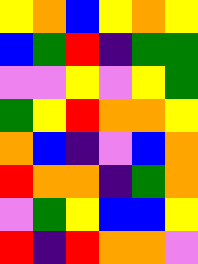[["yellow", "orange", "blue", "yellow", "orange", "yellow"], ["blue", "green", "red", "indigo", "green", "green"], ["violet", "violet", "yellow", "violet", "yellow", "green"], ["green", "yellow", "red", "orange", "orange", "yellow"], ["orange", "blue", "indigo", "violet", "blue", "orange"], ["red", "orange", "orange", "indigo", "green", "orange"], ["violet", "green", "yellow", "blue", "blue", "yellow"], ["red", "indigo", "red", "orange", "orange", "violet"]]